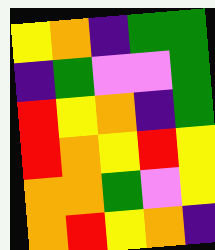[["yellow", "orange", "indigo", "green", "green"], ["indigo", "green", "violet", "violet", "green"], ["red", "yellow", "orange", "indigo", "green"], ["red", "orange", "yellow", "red", "yellow"], ["orange", "orange", "green", "violet", "yellow"], ["orange", "red", "yellow", "orange", "indigo"]]